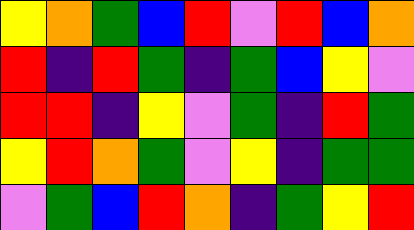[["yellow", "orange", "green", "blue", "red", "violet", "red", "blue", "orange"], ["red", "indigo", "red", "green", "indigo", "green", "blue", "yellow", "violet"], ["red", "red", "indigo", "yellow", "violet", "green", "indigo", "red", "green"], ["yellow", "red", "orange", "green", "violet", "yellow", "indigo", "green", "green"], ["violet", "green", "blue", "red", "orange", "indigo", "green", "yellow", "red"]]